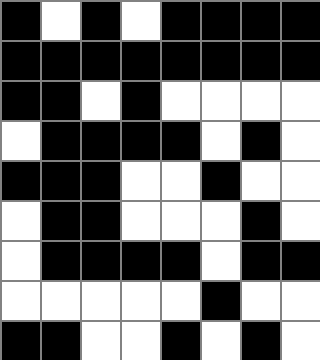[["black", "white", "black", "white", "black", "black", "black", "black"], ["black", "black", "black", "black", "black", "black", "black", "black"], ["black", "black", "white", "black", "white", "white", "white", "white"], ["white", "black", "black", "black", "black", "white", "black", "white"], ["black", "black", "black", "white", "white", "black", "white", "white"], ["white", "black", "black", "white", "white", "white", "black", "white"], ["white", "black", "black", "black", "black", "white", "black", "black"], ["white", "white", "white", "white", "white", "black", "white", "white"], ["black", "black", "white", "white", "black", "white", "black", "white"]]